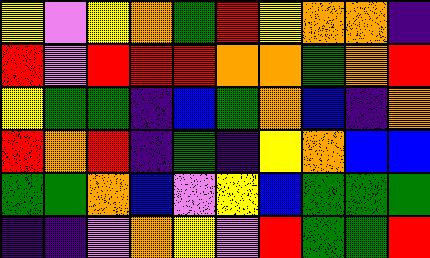[["yellow", "violet", "yellow", "orange", "green", "red", "yellow", "orange", "orange", "indigo"], ["red", "violet", "red", "red", "red", "orange", "orange", "green", "orange", "red"], ["yellow", "green", "green", "indigo", "blue", "green", "orange", "blue", "indigo", "orange"], ["red", "orange", "red", "indigo", "green", "indigo", "yellow", "orange", "blue", "blue"], ["green", "green", "orange", "blue", "violet", "yellow", "blue", "green", "green", "green"], ["indigo", "indigo", "violet", "orange", "yellow", "violet", "red", "green", "green", "red"]]